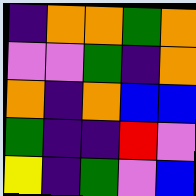[["indigo", "orange", "orange", "green", "orange"], ["violet", "violet", "green", "indigo", "orange"], ["orange", "indigo", "orange", "blue", "blue"], ["green", "indigo", "indigo", "red", "violet"], ["yellow", "indigo", "green", "violet", "blue"]]